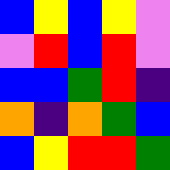[["blue", "yellow", "blue", "yellow", "violet"], ["violet", "red", "blue", "red", "violet"], ["blue", "blue", "green", "red", "indigo"], ["orange", "indigo", "orange", "green", "blue"], ["blue", "yellow", "red", "red", "green"]]